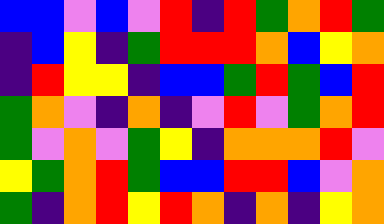[["blue", "blue", "violet", "blue", "violet", "red", "indigo", "red", "green", "orange", "red", "green"], ["indigo", "blue", "yellow", "indigo", "green", "red", "red", "red", "orange", "blue", "yellow", "orange"], ["indigo", "red", "yellow", "yellow", "indigo", "blue", "blue", "green", "red", "green", "blue", "red"], ["green", "orange", "violet", "indigo", "orange", "indigo", "violet", "red", "violet", "green", "orange", "red"], ["green", "violet", "orange", "violet", "green", "yellow", "indigo", "orange", "orange", "orange", "red", "violet"], ["yellow", "green", "orange", "red", "green", "blue", "blue", "red", "red", "blue", "violet", "orange"], ["green", "indigo", "orange", "red", "yellow", "red", "orange", "indigo", "orange", "indigo", "yellow", "orange"]]